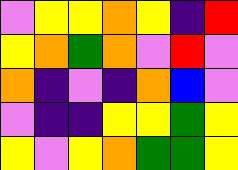[["violet", "yellow", "yellow", "orange", "yellow", "indigo", "red"], ["yellow", "orange", "green", "orange", "violet", "red", "violet"], ["orange", "indigo", "violet", "indigo", "orange", "blue", "violet"], ["violet", "indigo", "indigo", "yellow", "yellow", "green", "yellow"], ["yellow", "violet", "yellow", "orange", "green", "green", "yellow"]]